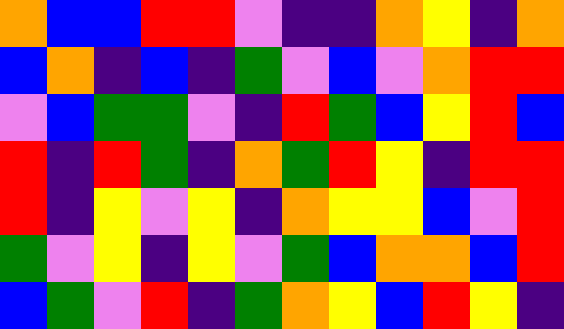[["orange", "blue", "blue", "red", "red", "violet", "indigo", "indigo", "orange", "yellow", "indigo", "orange"], ["blue", "orange", "indigo", "blue", "indigo", "green", "violet", "blue", "violet", "orange", "red", "red"], ["violet", "blue", "green", "green", "violet", "indigo", "red", "green", "blue", "yellow", "red", "blue"], ["red", "indigo", "red", "green", "indigo", "orange", "green", "red", "yellow", "indigo", "red", "red"], ["red", "indigo", "yellow", "violet", "yellow", "indigo", "orange", "yellow", "yellow", "blue", "violet", "red"], ["green", "violet", "yellow", "indigo", "yellow", "violet", "green", "blue", "orange", "orange", "blue", "red"], ["blue", "green", "violet", "red", "indigo", "green", "orange", "yellow", "blue", "red", "yellow", "indigo"]]